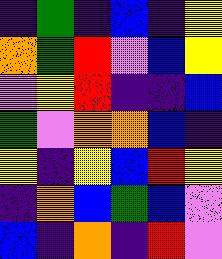[["indigo", "green", "indigo", "blue", "indigo", "yellow"], ["orange", "green", "red", "violet", "blue", "yellow"], ["violet", "yellow", "red", "indigo", "indigo", "blue"], ["green", "violet", "orange", "orange", "blue", "indigo"], ["yellow", "indigo", "yellow", "blue", "red", "yellow"], ["indigo", "orange", "blue", "green", "blue", "violet"], ["blue", "indigo", "orange", "indigo", "red", "violet"]]